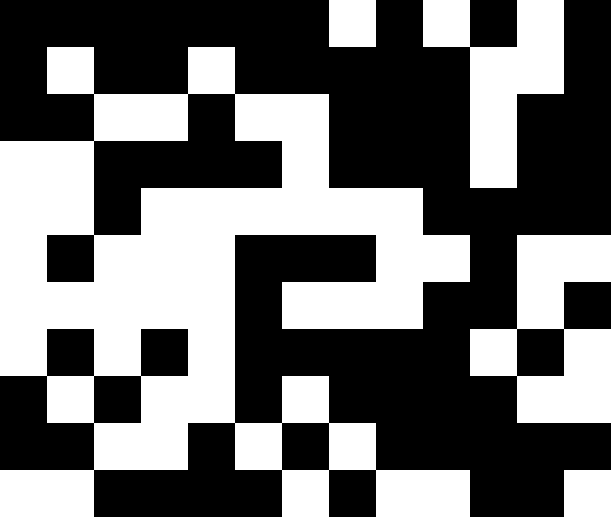[["black", "black", "black", "black", "black", "black", "black", "white", "black", "white", "black", "white", "black"], ["black", "white", "black", "black", "white", "black", "black", "black", "black", "black", "white", "white", "black"], ["black", "black", "white", "white", "black", "white", "white", "black", "black", "black", "white", "black", "black"], ["white", "white", "black", "black", "black", "black", "white", "black", "black", "black", "white", "black", "black"], ["white", "white", "black", "white", "white", "white", "white", "white", "white", "black", "black", "black", "black"], ["white", "black", "white", "white", "white", "black", "black", "black", "white", "white", "black", "white", "white"], ["white", "white", "white", "white", "white", "black", "white", "white", "white", "black", "black", "white", "black"], ["white", "black", "white", "black", "white", "black", "black", "black", "black", "black", "white", "black", "white"], ["black", "white", "black", "white", "white", "black", "white", "black", "black", "black", "black", "white", "white"], ["black", "black", "white", "white", "black", "white", "black", "white", "black", "black", "black", "black", "black"], ["white", "white", "black", "black", "black", "black", "white", "black", "white", "white", "black", "black", "white"]]